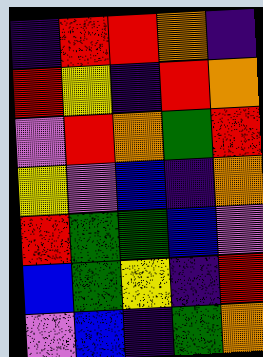[["indigo", "red", "red", "orange", "indigo"], ["red", "yellow", "indigo", "red", "orange"], ["violet", "red", "orange", "green", "red"], ["yellow", "violet", "blue", "indigo", "orange"], ["red", "green", "green", "blue", "violet"], ["blue", "green", "yellow", "indigo", "red"], ["violet", "blue", "indigo", "green", "orange"]]